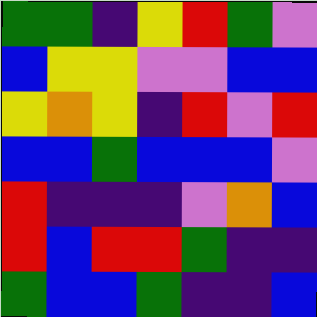[["green", "green", "indigo", "yellow", "red", "green", "violet"], ["blue", "yellow", "yellow", "violet", "violet", "blue", "blue"], ["yellow", "orange", "yellow", "indigo", "red", "violet", "red"], ["blue", "blue", "green", "blue", "blue", "blue", "violet"], ["red", "indigo", "indigo", "indigo", "violet", "orange", "blue"], ["red", "blue", "red", "red", "green", "indigo", "indigo"], ["green", "blue", "blue", "green", "indigo", "indigo", "blue"]]